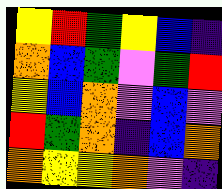[["yellow", "red", "green", "yellow", "blue", "indigo"], ["orange", "blue", "green", "violet", "green", "red"], ["yellow", "blue", "orange", "violet", "blue", "violet"], ["red", "green", "orange", "indigo", "blue", "orange"], ["orange", "yellow", "yellow", "orange", "violet", "indigo"]]